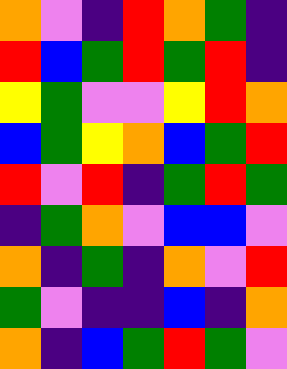[["orange", "violet", "indigo", "red", "orange", "green", "indigo"], ["red", "blue", "green", "red", "green", "red", "indigo"], ["yellow", "green", "violet", "violet", "yellow", "red", "orange"], ["blue", "green", "yellow", "orange", "blue", "green", "red"], ["red", "violet", "red", "indigo", "green", "red", "green"], ["indigo", "green", "orange", "violet", "blue", "blue", "violet"], ["orange", "indigo", "green", "indigo", "orange", "violet", "red"], ["green", "violet", "indigo", "indigo", "blue", "indigo", "orange"], ["orange", "indigo", "blue", "green", "red", "green", "violet"]]